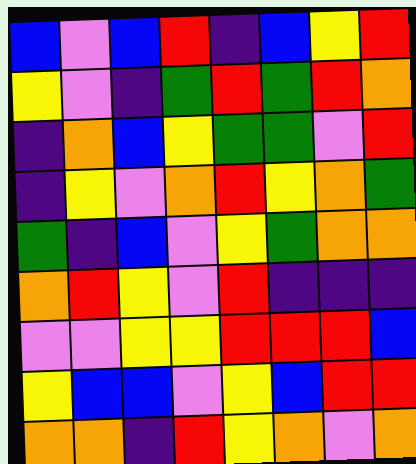[["blue", "violet", "blue", "red", "indigo", "blue", "yellow", "red"], ["yellow", "violet", "indigo", "green", "red", "green", "red", "orange"], ["indigo", "orange", "blue", "yellow", "green", "green", "violet", "red"], ["indigo", "yellow", "violet", "orange", "red", "yellow", "orange", "green"], ["green", "indigo", "blue", "violet", "yellow", "green", "orange", "orange"], ["orange", "red", "yellow", "violet", "red", "indigo", "indigo", "indigo"], ["violet", "violet", "yellow", "yellow", "red", "red", "red", "blue"], ["yellow", "blue", "blue", "violet", "yellow", "blue", "red", "red"], ["orange", "orange", "indigo", "red", "yellow", "orange", "violet", "orange"]]